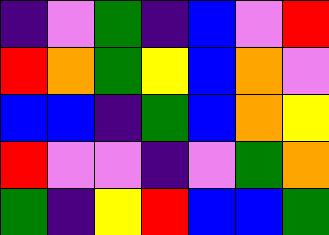[["indigo", "violet", "green", "indigo", "blue", "violet", "red"], ["red", "orange", "green", "yellow", "blue", "orange", "violet"], ["blue", "blue", "indigo", "green", "blue", "orange", "yellow"], ["red", "violet", "violet", "indigo", "violet", "green", "orange"], ["green", "indigo", "yellow", "red", "blue", "blue", "green"]]